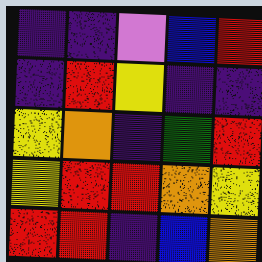[["indigo", "indigo", "violet", "blue", "red"], ["indigo", "red", "yellow", "indigo", "indigo"], ["yellow", "orange", "indigo", "green", "red"], ["yellow", "red", "red", "orange", "yellow"], ["red", "red", "indigo", "blue", "orange"]]